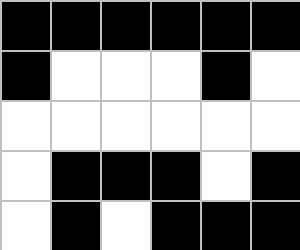[["black", "black", "black", "black", "black", "black"], ["black", "white", "white", "white", "black", "white"], ["white", "white", "white", "white", "white", "white"], ["white", "black", "black", "black", "white", "black"], ["white", "black", "white", "black", "black", "black"]]